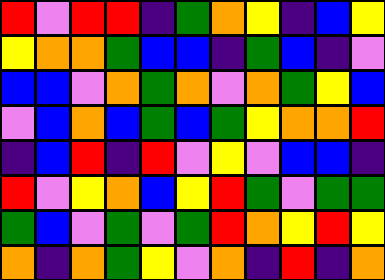[["red", "violet", "red", "red", "indigo", "green", "orange", "yellow", "indigo", "blue", "yellow"], ["yellow", "orange", "orange", "green", "blue", "blue", "indigo", "green", "blue", "indigo", "violet"], ["blue", "blue", "violet", "orange", "green", "orange", "violet", "orange", "green", "yellow", "blue"], ["violet", "blue", "orange", "blue", "green", "blue", "green", "yellow", "orange", "orange", "red"], ["indigo", "blue", "red", "indigo", "red", "violet", "yellow", "violet", "blue", "blue", "indigo"], ["red", "violet", "yellow", "orange", "blue", "yellow", "red", "green", "violet", "green", "green"], ["green", "blue", "violet", "green", "violet", "green", "red", "orange", "yellow", "red", "yellow"], ["orange", "indigo", "orange", "green", "yellow", "violet", "orange", "indigo", "red", "indigo", "orange"]]